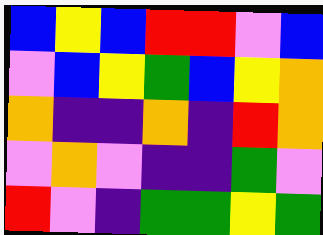[["blue", "yellow", "blue", "red", "red", "violet", "blue"], ["violet", "blue", "yellow", "green", "blue", "yellow", "orange"], ["orange", "indigo", "indigo", "orange", "indigo", "red", "orange"], ["violet", "orange", "violet", "indigo", "indigo", "green", "violet"], ["red", "violet", "indigo", "green", "green", "yellow", "green"]]